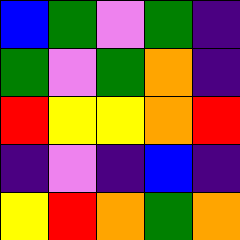[["blue", "green", "violet", "green", "indigo"], ["green", "violet", "green", "orange", "indigo"], ["red", "yellow", "yellow", "orange", "red"], ["indigo", "violet", "indigo", "blue", "indigo"], ["yellow", "red", "orange", "green", "orange"]]